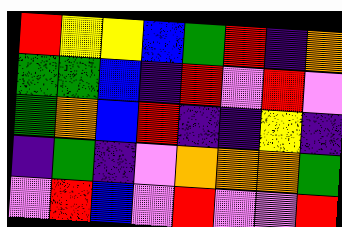[["red", "yellow", "yellow", "blue", "green", "red", "indigo", "orange"], ["green", "green", "blue", "indigo", "red", "violet", "red", "violet"], ["green", "orange", "blue", "red", "indigo", "indigo", "yellow", "indigo"], ["indigo", "green", "indigo", "violet", "orange", "orange", "orange", "green"], ["violet", "red", "blue", "violet", "red", "violet", "violet", "red"]]